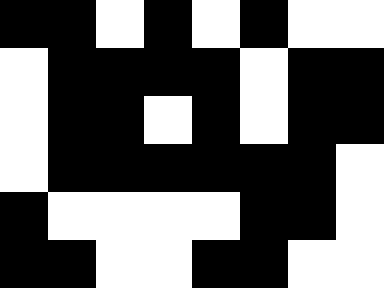[["black", "black", "white", "black", "white", "black", "white", "white"], ["white", "black", "black", "black", "black", "white", "black", "black"], ["white", "black", "black", "white", "black", "white", "black", "black"], ["white", "black", "black", "black", "black", "black", "black", "white"], ["black", "white", "white", "white", "white", "black", "black", "white"], ["black", "black", "white", "white", "black", "black", "white", "white"]]